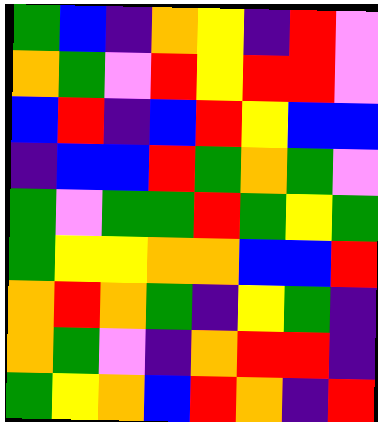[["green", "blue", "indigo", "orange", "yellow", "indigo", "red", "violet"], ["orange", "green", "violet", "red", "yellow", "red", "red", "violet"], ["blue", "red", "indigo", "blue", "red", "yellow", "blue", "blue"], ["indigo", "blue", "blue", "red", "green", "orange", "green", "violet"], ["green", "violet", "green", "green", "red", "green", "yellow", "green"], ["green", "yellow", "yellow", "orange", "orange", "blue", "blue", "red"], ["orange", "red", "orange", "green", "indigo", "yellow", "green", "indigo"], ["orange", "green", "violet", "indigo", "orange", "red", "red", "indigo"], ["green", "yellow", "orange", "blue", "red", "orange", "indigo", "red"]]